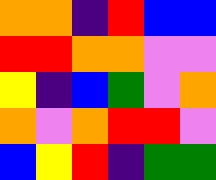[["orange", "orange", "indigo", "red", "blue", "blue"], ["red", "red", "orange", "orange", "violet", "violet"], ["yellow", "indigo", "blue", "green", "violet", "orange"], ["orange", "violet", "orange", "red", "red", "violet"], ["blue", "yellow", "red", "indigo", "green", "green"]]